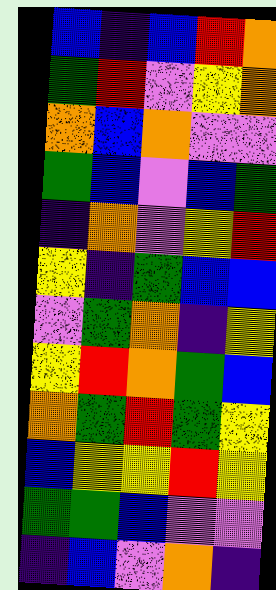[["blue", "indigo", "blue", "red", "orange"], ["green", "red", "violet", "yellow", "orange"], ["orange", "blue", "orange", "violet", "violet"], ["green", "blue", "violet", "blue", "green"], ["indigo", "orange", "violet", "yellow", "red"], ["yellow", "indigo", "green", "blue", "blue"], ["violet", "green", "orange", "indigo", "yellow"], ["yellow", "red", "orange", "green", "blue"], ["orange", "green", "red", "green", "yellow"], ["blue", "yellow", "yellow", "red", "yellow"], ["green", "green", "blue", "violet", "violet"], ["indigo", "blue", "violet", "orange", "indigo"]]